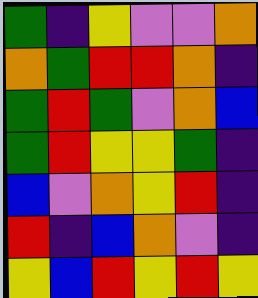[["green", "indigo", "yellow", "violet", "violet", "orange"], ["orange", "green", "red", "red", "orange", "indigo"], ["green", "red", "green", "violet", "orange", "blue"], ["green", "red", "yellow", "yellow", "green", "indigo"], ["blue", "violet", "orange", "yellow", "red", "indigo"], ["red", "indigo", "blue", "orange", "violet", "indigo"], ["yellow", "blue", "red", "yellow", "red", "yellow"]]